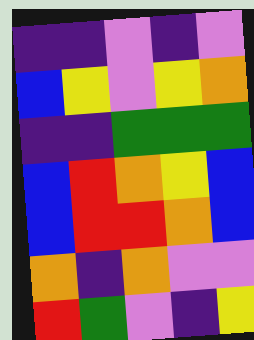[["indigo", "indigo", "violet", "indigo", "violet"], ["blue", "yellow", "violet", "yellow", "orange"], ["indigo", "indigo", "green", "green", "green"], ["blue", "red", "orange", "yellow", "blue"], ["blue", "red", "red", "orange", "blue"], ["orange", "indigo", "orange", "violet", "violet"], ["red", "green", "violet", "indigo", "yellow"]]